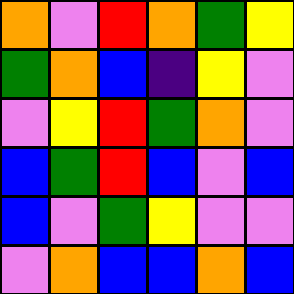[["orange", "violet", "red", "orange", "green", "yellow"], ["green", "orange", "blue", "indigo", "yellow", "violet"], ["violet", "yellow", "red", "green", "orange", "violet"], ["blue", "green", "red", "blue", "violet", "blue"], ["blue", "violet", "green", "yellow", "violet", "violet"], ["violet", "orange", "blue", "blue", "orange", "blue"]]